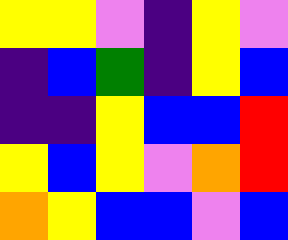[["yellow", "yellow", "violet", "indigo", "yellow", "violet"], ["indigo", "blue", "green", "indigo", "yellow", "blue"], ["indigo", "indigo", "yellow", "blue", "blue", "red"], ["yellow", "blue", "yellow", "violet", "orange", "red"], ["orange", "yellow", "blue", "blue", "violet", "blue"]]